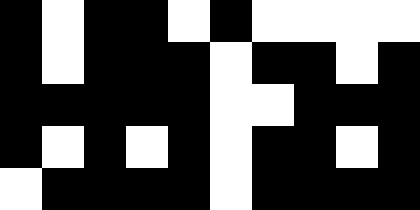[["black", "white", "black", "black", "white", "black", "white", "white", "white", "white"], ["black", "white", "black", "black", "black", "white", "black", "black", "white", "black"], ["black", "black", "black", "black", "black", "white", "white", "black", "black", "black"], ["black", "white", "black", "white", "black", "white", "black", "black", "white", "black"], ["white", "black", "black", "black", "black", "white", "black", "black", "black", "black"]]